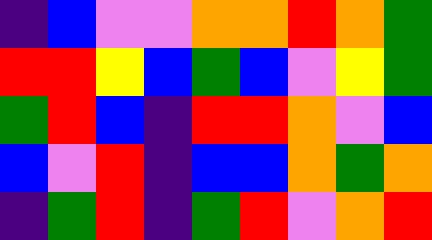[["indigo", "blue", "violet", "violet", "orange", "orange", "red", "orange", "green"], ["red", "red", "yellow", "blue", "green", "blue", "violet", "yellow", "green"], ["green", "red", "blue", "indigo", "red", "red", "orange", "violet", "blue"], ["blue", "violet", "red", "indigo", "blue", "blue", "orange", "green", "orange"], ["indigo", "green", "red", "indigo", "green", "red", "violet", "orange", "red"]]